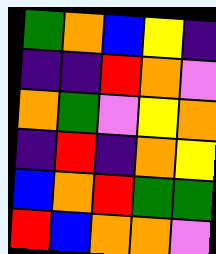[["green", "orange", "blue", "yellow", "indigo"], ["indigo", "indigo", "red", "orange", "violet"], ["orange", "green", "violet", "yellow", "orange"], ["indigo", "red", "indigo", "orange", "yellow"], ["blue", "orange", "red", "green", "green"], ["red", "blue", "orange", "orange", "violet"]]